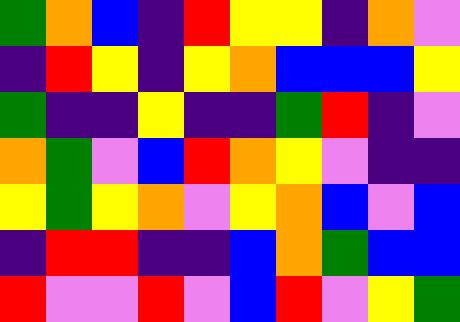[["green", "orange", "blue", "indigo", "red", "yellow", "yellow", "indigo", "orange", "violet"], ["indigo", "red", "yellow", "indigo", "yellow", "orange", "blue", "blue", "blue", "yellow"], ["green", "indigo", "indigo", "yellow", "indigo", "indigo", "green", "red", "indigo", "violet"], ["orange", "green", "violet", "blue", "red", "orange", "yellow", "violet", "indigo", "indigo"], ["yellow", "green", "yellow", "orange", "violet", "yellow", "orange", "blue", "violet", "blue"], ["indigo", "red", "red", "indigo", "indigo", "blue", "orange", "green", "blue", "blue"], ["red", "violet", "violet", "red", "violet", "blue", "red", "violet", "yellow", "green"]]